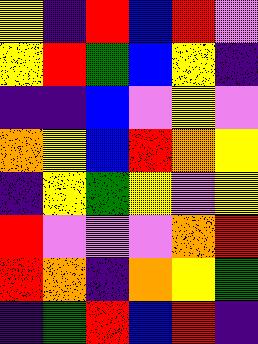[["yellow", "indigo", "red", "blue", "red", "violet"], ["yellow", "red", "green", "blue", "yellow", "indigo"], ["indigo", "indigo", "blue", "violet", "yellow", "violet"], ["orange", "yellow", "blue", "red", "orange", "yellow"], ["indigo", "yellow", "green", "yellow", "violet", "yellow"], ["red", "violet", "violet", "violet", "orange", "red"], ["red", "orange", "indigo", "orange", "yellow", "green"], ["indigo", "green", "red", "blue", "red", "indigo"]]